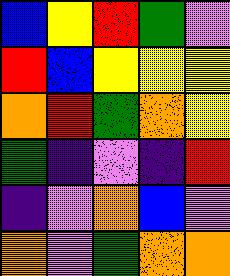[["blue", "yellow", "red", "green", "violet"], ["red", "blue", "yellow", "yellow", "yellow"], ["orange", "red", "green", "orange", "yellow"], ["green", "indigo", "violet", "indigo", "red"], ["indigo", "violet", "orange", "blue", "violet"], ["orange", "violet", "green", "orange", "orange"]]